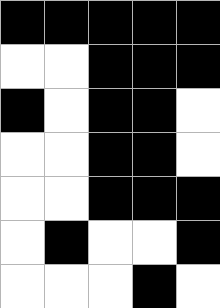[["black", "black", "black", "black", "black"], ["white", "white", "black", "black", "black"], ["black", "white", "black", "black", "white"], ["white", "white", "black", "black", "white"], ["white", "white", "black", "black", "black"], ["white", "black", "white", "white", "black"], ["white", "white", "white", "black", "white"]]